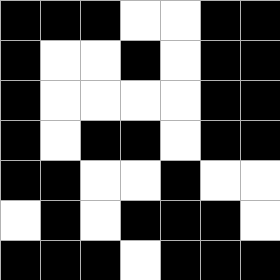[["black", "black", "black", "white", "white", "black", "black"], ["black", "white", "white", "black", "white", "black", "black"], ["black", "white", "white", "white", "white", "black", "black"], ["black", "white", "black", "black", "white", "black", "black"], ["black", "black", "white", "white", "black", "white", "white"], ["white", "black", "white", "black", "black", "black", "white"], ["black", "black", "black", "white", "black", "black", "black"]]